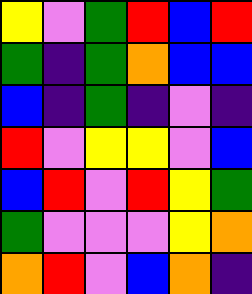[["yellow", "violet", "green", "red", "blue", "red"], ["green", "indigo", "green", "orange", "blue", "blue"], ["blue", "indigo", "green", "indigo", "violet", "indigo"], ["red", "violet", "yellow", "yellow", "violet", "blue"], ["blue", "red", "violet", "red", "yellow", "green"], ["green", "violet", "violet", "violet", "yellow", "orange"], ["orange", "red", "violet", "blue", "orange", "indigo"]]